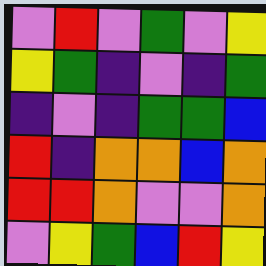[["violet", "red", "violet", "green", "violet", "yellow"], ["yellow", "green", "indigo", "violet", "indigo", "green"], ["indigo", "violet", "indigo", "green", "green", "blue"], ["red", "indigo", "orange", "orange", "blue", "orange"], ["red", "red", "orange", "violet", "violet", "orange"], ["violet", "yellow", "green", "blue", "red", "yellow"]]